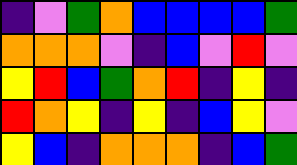[["indigo", "violet", "green", "orange", "blue", "blue", "blue", "blue", "green"], ["orange", "orange", "orange", "violet", "indigo", "blue", "violet", "red", "violet"], ["yellow", "red", "blue", "green", "orange", "red", "indigo", "yellow", "indigo"], ["red", "orange", "yellow", "indigo", "yellow", "indigo", "blue", "yellow", "violet"], ["yellow", "blue", "indigo", "orange", "orange", "orange", "indigo", "blue", "green"]]